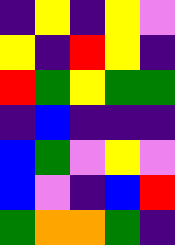[["indigo", "yellow", "indigo", "yellow", "violet"], ["yellow", "indigo", "red", "yellow", "indigo"], ["red", "green", "yellow", "green", "green"], ["indigo", "blue", "indigo", "indigo", "indigo"], ["blue", "green", "violet", "yellow", "violet"], ["blue", "violet", "indigo", "blue", "red"], ["green", "orange", "orange", "green", "indigo"]]